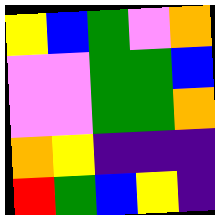[["yellow", "blue", "green", "violet", "orange"], ["violet", "violet", "green", "green", "blue"], ["violet", "violet", "green", "green", "orange"], ["orange", "yellow", "indigo", "indigo", "indigo"], ["red", "green", "blue", "yellow", "indigo"]]